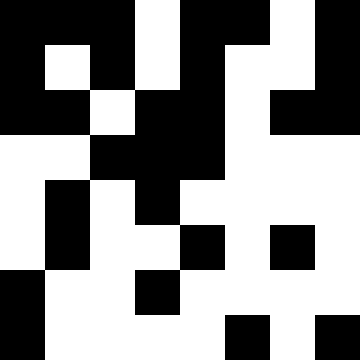[["black", "black", "black", "white", "black", "black", "white", "black"], ["black", "white", "black", "white", "black", "white", "white", "black"], ["black", "black", "white", "black", "black", "white", "black", "black"], ["white", "white", "black", "black", "black", "white", "white", "white"], ["white", "black", "white", "black", "white", "white", "white", "white"], ["white", "black", "white", "white", "black", "white", "black", "white"], ["black", "white", "white", "black", "white", "white", "white", "white"], ["black", "white", "white", "white", "white", "black", "white", "black"]]